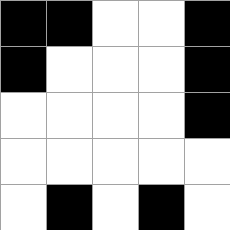[["black", "black", "white", "white", "black"], ["black", "white", "white", "white", "black"], ["white", "white", "white", "white", "black"], ["white", "white", "white", "white", "white"], ["white", "black", "white", "black", "white"]]